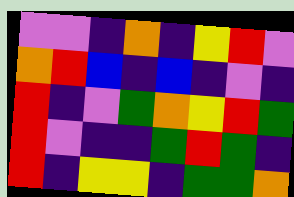[["violet", "violet", "indigo", "orange", "indigo", "yellow", "red", "violet"], ["orange", "red", "blue", "indigo", "blue", "indigo", "violet", "indigo"], ["red", "indigo", "violet", "green", "orange", "yellow", "red", "green"], ["red", "violet", "indigo", "indigo", "green", "red", "green", "indigo"], ["red", "indigo", "yellow", "yellow", "indigo", "green", "green", "orange"]]